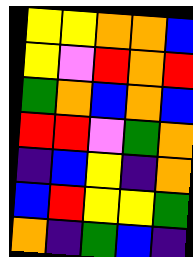[["yellow", "yellow", "orange", "orange", "blue"], ["yellow", "violet", "red", "orange", "red"], ["green", "orange", "blue", "orange", "blue"], ["red", "red", "violet", "green", "orange"], ["indigo", "blue", "yellow", "indigo", "orange"], ["blue", "red", "yellow", "yellow", "green"], ["orange", "indigo", "green", "blue", "indigo"]]